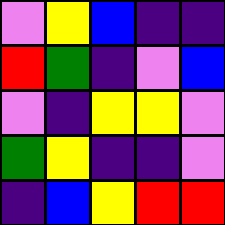[["violet", "yellow", "blue", "indigo", "indigo"], ["red", "green", "indigo", "violet", "blue"], ["violet", "indigo", "yellow", "yellow", "violet"], ["green", "yellow", "indigo", "indigo", "violet"], ["indigo", "blue", "yellow", "red", "red"]]